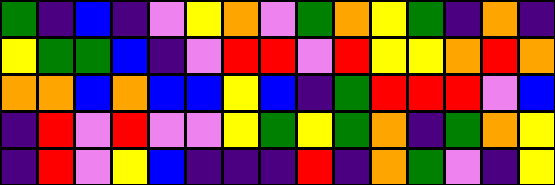[["green", "indigo", "blue", "indigo", "violet", "yellow", "orange", "violet", "green", "orange", "yellow", "green", "indigo", "orange", "indigo"], ["yellow", "green", "green", "blue", "indigo", "violet", "red", "red", "violet", "red", "yellow", "yellow", "orange", "red", "orange"], ["orange", "orange", "blue", "orange", "blue", "blue", "yellow", "blue", "indigo", "green", "red", "red", "red", "violet", "blue"], ["indigo", "red", "violet", "red", "violet", "violet", "yellow", "green", "yellow", "green", "orange", "indigo", "green", "orange", "yellow"], ["indigo", "red", "violet", "yellow", "blue", "indigo", "indigo", "indigo", "red", "indigo", "orange", "green", "violet", "indigo", "yellow"]]